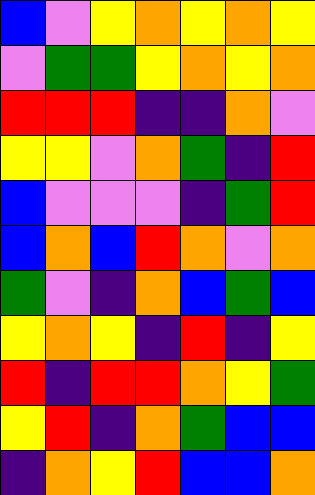[["blue", "violet", "yellow", "orange", "yellow", "orange", "yellow"], ["violet", "green", "green", "yellow", "orange", "yellow", "orange"], ["red", "red", "red", "indigo", "indigo", "orange", "violet"], ["yellow", "yellow", "violet", "orange", "green", "indigo", "red"], ["blue", "violet", "violet", "violet", "indigo", "green", "red"], ["blue", "orange", "blue", "red", "orange", "violet", "orange"], ["green", "violet", "indigo", "orange", "blue", "green", "blue"], ["yellow", "orange", "yellow", "indigo", "red", "indigo", "yellow"], ["red", "indigo", "red", "red", "orange", "yellow", "green"], ["yellow", "red", "indigo", "orange", "green", "blue", "blue"], ["indigo", "orange", "yellow", "red", "blue", "blue", "orange"]]